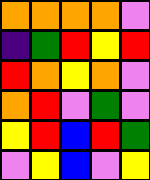[["orange", "orange", "orange", "orange", "violet"], ["indigo", "green", "red", "yellow", "red"], ["red", "orange", "yellow", "orange", "violet"], ["orange", "red", "violet", "green", "violet"], ["yellow", "red", "blue", "red", "green"], ["violet", "yellow", "blue", "violet", "yellow"]]